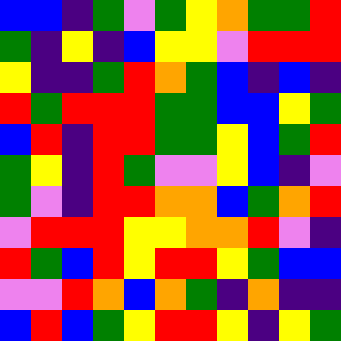[["blue", "blue", "indigo", "green", "violet", "green", "yellow", "orange", "green", "green", "red"], ["green", "indigo", "yellow", "indigo", "blue", "yellow", "yellow", "violet", "red", "red", "red"], ["yellow", "indigo", "indigo", "green", "red", "orange", "green", "blue", "indigo", "blue", "indigo"], ["red", "green", "red", "red", "red", "green", "green", "blue", "blue", "yellow", "green"], ["blue", "red", "indigo", "red", "red", "green", "green", "yellow", "blue", "green", "red"], ["green", "yellow", "indigo", "red", "green", "violet", "violet", "yellow", "blue", "indigo", "violet"], ["green", "violet", "indigo", "red", "red", "orange", "orange", "blue", "green", "orange", "red"], ["violet", "red", "red", "red", "yellow", "yellow", "orange", "orange", "red", "violet", "indigo"], ["red", "green", "blue", "red", "yellow", "red", "red", "yellow", "green", "blue", "blue"], ["violet", "violet", "red", "orange", "blue", "orange", "green", "indigo", "orange", "indigo", "indigo"], ["blue", "red", "blue", "green", "yellow", "red", "red", "yellow", "indigo", "yellow", "green"]]